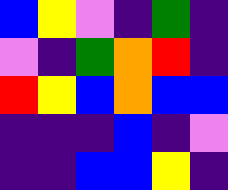[["blue", "yellow", "violet", "indigo", "green", "indigo"], ["violet", "indigo", "green", "orange", "red", "indigo"], ["red", "yellow", "blue", "orange", "blue", "blue"], ["indigo", "indigo", "indigo", "blue", "indigo", "violet"], ["indigo", "indigo", "blue", "blue", "yellow", "indigo"]]